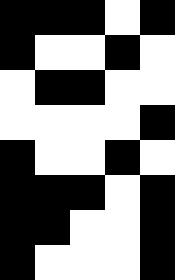[["black", "black", "black", "white", "black"], ["black", "white", "white", "black", "white"], ["white", "black", "black", "white", "white"], ["white", "white", "white", "white", "black"], ["black", "white", "white", "black", "white"], ["black", "black", "black", "white", "black"], ["black", "black", "white", "white", "black"], ["black", "white", "white", "white", "black"]]